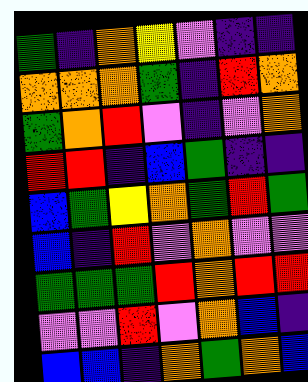[["green", "indigo", "orange", "yellow", "violet", "indigo", "indigo"], ["orange", "orange", "orange", "green", "indigo", "red", "orange"], ["green", "orange", "red", "violet", "indigo", "violet", "orange"], ["red", "red", "indigo", "blue", "green", "indigo", "indigo"], ["blue", "green", "yellow", "orange", "green", "red", "green"], ["blue", "indigo", "red", "violet", "orange", "violet", "violet"], ["green", "green", "green", "red", "orange", "red", "red"], ["violet", "violet", "red", "violet", "orange", "blue", "indigo"], ["blue", "blue", "indigo", "orange", "green", "orange", "blue"]]